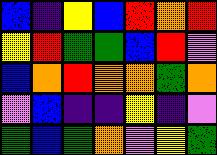[["blue", "indigo", "yellow", "blue", "red", "orange", "red"], ["yellow", "red", "green", "green", "blue", "red", "violet"], ["blue", "orange", "red", "orange", "orange", "green", "orange"], ["violet", "blue", "indigo", "indigo", "yellow", "indigo", "violet"], ["green", "blue", "green", "orange", "violet", "yellow", "green"]]